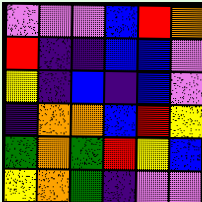[["violet", "violet", "violet", "blue", "red", "orange"], ["red", "indigo", "indigo", "blue", "blue", "violet"], ["yellow", "indigo", "blue", "indigo", "blue", "violet"], ["indigo", "orange", "orange", "blue", "red", "yellow"], ["green", "orange", "green", "red", "yellow", "blue"], ["yellow", "orange", "green", "indigo", "violet", "violet"]]